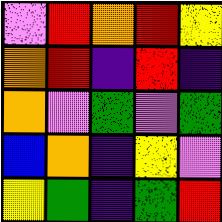[["violet", "red", "orange", "red", "yellow"], ["orange", "red", "indigo", "red", "indigo"], ["orange", "violet", "green", "violet", "green"], ["blue", "orange", "indigo", "yellow", "violet"], ["yellow", "green", "indigo", "green", "red"]]